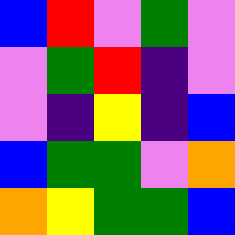[["blue", "red", "violet", "green", "violet"], ["violet", "green", "red", "indigo", "violet"], ["violet", "indigo", "yellow", "indigo", "blue"], ["blue", "green", "green", "violet", "orange"], ["orange", "yellow", "green", "green", "blue"]]